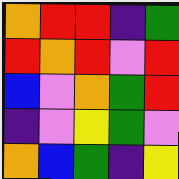[["orange", "red", "red", "indigo", "green"], ["red", "orange", "red", "violet", "red"], ["blue", "violet", "orange", "green", "red"], ["indigo", "violet", "yellow", "green", "violet"], ["orange", "blue", "green", "indigo", "yellow"]]